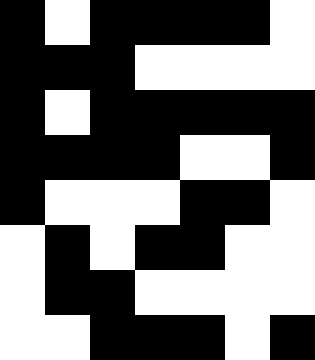[["black", "white", "black", "black", "black", "black", "white"], ["black", "black", "black", "white", "white", "white", "white"], ["black", "white", "black", "black", "black", "black", "black"], ["black", "black", "black", "black", "white", "white", "black"], ["black", "white", "white", "white", "black", "black", "white"], ["white", "black", "white", "black", "black", "white", "white"], ["white", "black", "black", "white", "white", "white", "white"], ["white", "white", "black", "black", "black", "white", "black"]]